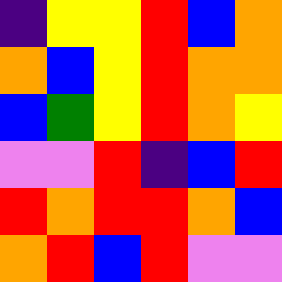[["indigo", "yellow", "yellow", "red", "blue", "orange"], ["orange", "blue", "yellow", "red", "orange", "orange"], ["blue", "green", "yellow", "red", "orange", "yellow"], ["violet", "violet", "red", "indigo", "blue", "red"], ["red", "orange", "red", "red", "orange", "blue"], ["orange", "red", "blue", "red", "violet", "violet"]]